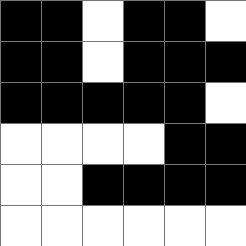[["black", "black", "white", "black", "black", "white"], ["black", "black", "white", "black", "black", "black"], ["black", "black", "black", "black", "black", "white"], ["white", "white", "white", "white", "black", "black"], ["white", "white", "black", "black", "black", "black"], ["white", "white", "white", "white", "white", "white"]]